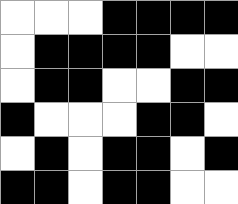[["white", "white", "white", "black", "black", "black", "black"], ["white", "black", "black", "black", "black", "white", "white"], ["white", "black", "black", "white", "white", "black", "black"], ["black", "white", "white", "white", "black", "black", "white"], ["white", "black", "white", "black", "black", "white", "black"], ["black", "black", "white", "black", "black", "white", "white"]]